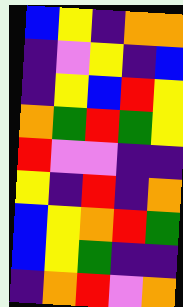[["blue", "yellow", "indigo", "orange", "orange"], ["indigo", "violet", "yellow", "indigo", "blue"], ["indigo", "yellow", "blue", "red", "yellow"], ["orange", "green", "red", "green", "yellow"], ["red", "violet", "violet", "indigo", "indigo"], ["yellow", "indigo", "red", "indigo", "orange"], ["blue", "yellow", "orange", "red", "green"], ["blue", "yellow", "green", "indigo", "indigo"], ["indigo", "orange", "red", "violet", "orange"]]